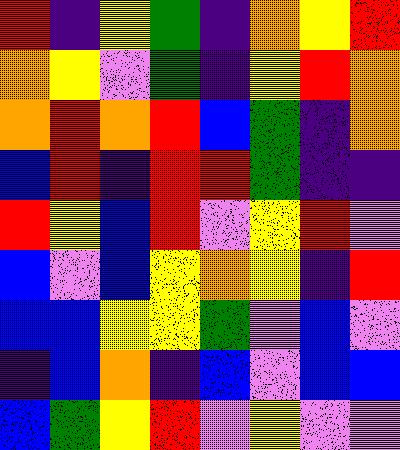[["red", "indigo", "yellow", "green", "indigo", "orange", "yellow", "red"], ["orange", "yellow", "violet", "green", "indigo", "yellow", "red", "orange"], ["orange", "red", "orange", "red", "blue", "green", "indigo", "orange"], ["blue", "red", "indigo", "red", "red", "green", "indigo", "indigo"], ["red", "yellow", "blue", "red", "violet", "yellow", "red", "violet"], ["blue", "violet", "blue", "yellow", "orange", "yellow", "indigo", "red"], ["blue", "blue", "yellow", "yellow", "green", "violet", "blue", "violet"], ["indigo", "blue", "orange", "indigo", "blue", "violet", "blue", "blue"], ["blue", "green", "yellow", "red", "violet", "yellow", "violet", "violet"]]